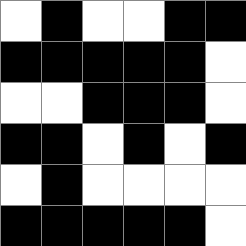[["white", "black", "white", "white", "black", "black"], ["black", "black", "black", "black", "black", "white"], ["white", "white", "black", "black", "black", "white"], ["black", "black", "white", "black", "white", "black"], ["white", "black", "white", "white", "white", "white"], ["black", "black", "black", "black", "black", "white"]]